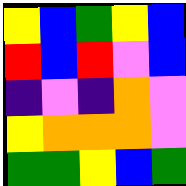[["yellow", "blue", "green", "yellow", "blue"], ["red", "blue", "red", "violet", "blue"], ["indigo", "violet", "indigo", "orange", "violet"], ["yellow", "orange", "orange", "orange", "violet"], ["green", "green", "yellow", "blue", "green"]]